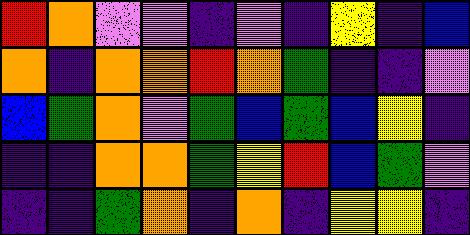[["red", "orange", "violet", "violet", "indigo", "violet", "indigo", "yellow", "indigo", "blue"], ["orange", "indigo", "orange", "orange", "red", "orange", "green", "indigo", "indigo", "violet"], ["blue", "green", "orange", "violet", "green", "blue", "green", "blue", "yellow", "indigo"], ["indigo", "indigo", "orange", "orange", "green", "yellow", "red", "blue", "green", "violet"], ["indigo", "indigo", "green", "orange", "indigo", "orange", "indigo", "yellow", "yellow", "indigo"]]